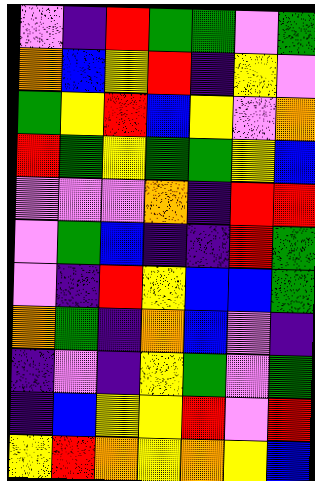[["violet", "indigo", "red", "green", "green", "violet", "green"], ["orange", "blue", "yellow", "red", "indigo", "yellow", "violet"], ["green", "yellow", "red", "blue", "yellow", "violet", "orange"], ["red", "green", "yellow", "green", "green", "yellow", "blue"], ["violet", "violet", "violet", "orange", "indigo", "red", "red"], ["violet", "green", "blue", "indigo", "indigo", "red", "green"], ["violet", "indigo", "red", "yellow", "blue", "blue", "green"], ["orange", "green", "indigo", "orange", "blue", "violet", "indigo"], ["indigo", "violet", "indigo", "yellow", "green", "violet", "green"], ["indigo", "blue", "yellow", "yellow", "red", "violet", "red"], ["yellow", "red", "orange", "yellow", "orange", "yellow", "blue"]]